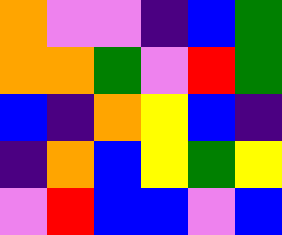[["orange", "violet", "violet", "indigo", "blue", "green"], ["orange", "orange", "green", "violet", "red", "green"], ["blue", "indigo", "orange", "yellow", "blue", "indigo"], ["indigo", "orange", "blue", "yellow", "green", "yellow"], ["violet", "red", "blue", "blue", "violet", "blue"]]